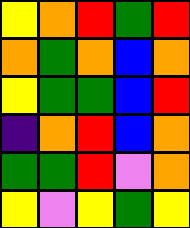[["yellow", "orange", "red", "green", "red"], ["orange", "green", "orange", "blue", "orange"], ["yellow", "green", "green", "blue", "red"], ["indigo", "orange", "red", "blue", "orange"], ["green", "green", "red", "violet", "orange"], ["yellow", "violet", "yellow", "green", "yellow"]]